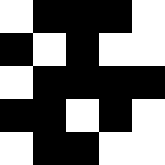[["white", "black", "black", "black", "white"], ["black", "white", "black", "white", "white"], ["white", "black", "black", "black", "black"], ["black", "black", "white", "black", "white"], ["white", "black", "black", "white", "white"]]